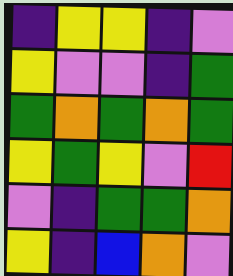[["indigo", "yellow", "yellow", "indigo", "violet"], ["yellow", "violet", "violet", "indigo", "green"], ["green", "orange", "green", "orange", "green"], ["yellow", "green", "yellow", "violet", "red"], ["violet", "indigo", "green", "green", "orange"], ["yellow", "indigo", "blue", "orange", "violet"]]